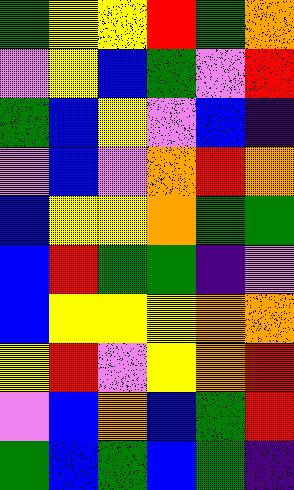[["green", "yellow", "yellow", "red", "green", "orange"], ["violet", "yellow", "blue", "green", "violet", "red"], ["green", "blue", "yellow", "violet", "blue", "indigo"], ["violet", "blue", "violet", "orange", "red", "orange"], ["blue", "yellow", "yellow", "orange", "green", "green"], ["blue", "red", "green", "green", "indigo", "violet"], ["blue", "yellow", "yellow", "yellow", "orange", "orange"], ["yellow", "red", "violet", "yellow", "orange", "red"], ["violet", "blue", "orange", "blue", "green", "red"], ["green", "blue", "green", "blue", "green", "indigo"]]